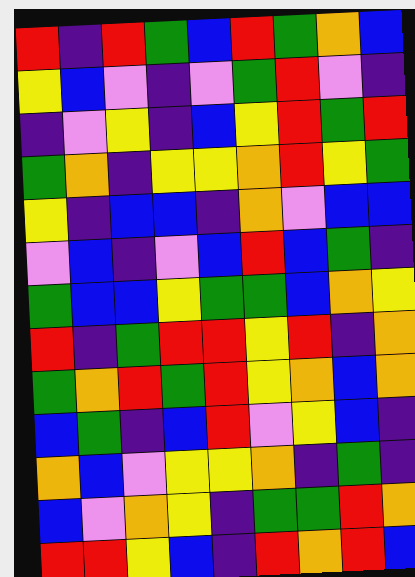[["red", "indigo", "red", "green", "blue", "red", "green", "orange", "blue"], ["yellow", "blue", "violet", "indigo", "violet", "green", "red", "violet", "indigo"], ["indigo", "violet", "yellow", "indigo", "blue", "yellow", "red", "green", "red"], ["green", "orange", "indigo", "yellow", "yellow", "orange", "red", "yellow", "green"], ["yellow", "indigo", "blue", "blue", "indigo", "orange", "violet", "blue", "blue"], ["violet", "blue", "indigo", "violet", "blue", "red", "blue", "green", "indigo"], ["green", "blue", "blue", "yellow", "green", "green", "blue", "orange", "yellow"], ["red", "indigo", "green", "red", "red", "yellow", "red", "indigo", "orange"], ["green", "orange", "red", "green", "red", "yellow", "orange", "blue", "orange"], ["blue", "green", "indigo", "blue", "red", "violet", "yellow", "blue", "indigo"], ["orange", "blue", "violet", "yellow", "yellow", "orange", "indigo", "green", "indigo"], ["blue", "violet", "orange", "yellow", "indigo", "green", "green", "red", "orange"], ["red", "red", "yellow", "blue", "indigo", "red", "orange", "red", "blue"]]